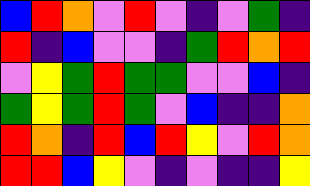[["blue", "red", "orange", "violet", "red", "violet", "indigo", "violet", "green", "indigo"], ["red", "indigo", "blue", "violet", "violet", "indigo", "green", "red", "orange", "red"], ["violet", "yellow", "green", "red", "green", "green", "violet", "violet", "blue", "indigo"], ["green", "yellow", "green", "red", "green", "violet", "blue", "indigo", "indigo", "orange"], ["red", "orange", "indigo", "red", "blue", "red", "yellow", "violet", "red", "orange"], ["red", "red", "blue", "yellow", "violet", "indigo", "violet", "indigo", "indigo", "yellow"]]